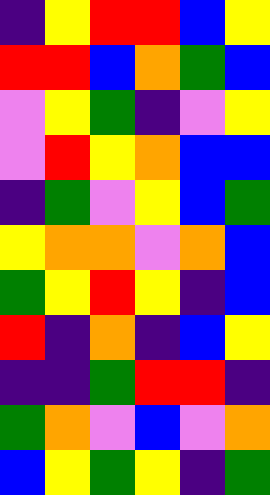[["indigo", "yellow", "red", "red", "blue", "yellow"], ["red", "red", "blue", "orange", "green", "blue"], ["violet", "yellow", "green", "indigo", "violet", "yellow"], ["violet", "red", "yellow", "orange", "blue", "blue"], ["indigo", "green", "violet", "yellow", "blue", "green"], ["yellow", "orange", "orange", "violet", "orange", "blue"], ["green", "yellow", "red", "yellow", "indigo", "blue"], ["red", "indigo", "orange", "indigo", "blue", "yellow"], ["indigo", "indigo", "green", "red", "red", "indigo"], ["green", "orange", "violet", "blue", "violet", "orange"], ["blue", "yellow", "green", "yellow", "indigo", "green"]]